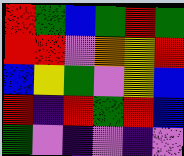[["red", "green", "blue", "green", "red", "green"], ["red", "red", "violet", "orange", "yellow", "red"], ["blue", "yellow", "green", "violet", "yellow", "blue"], ["red", "indigo", "red", "green", "red", "blue"], ["green", "violet", "indigo", "violet", "indigo", "violet"]]